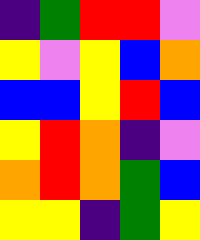[["indigo", "green", "red", "red", "violet"], ["yellow", "violet", "yellow", "blue", "orange"], ["blue", "blue", "yellow", "red", "blue"], ["yellow", "red", "orange", "indigo", "violet"], ["orange", "red", "orange", "green", "blue"], ["yellow", "yellow", "indigo", "green", "yellow"]]